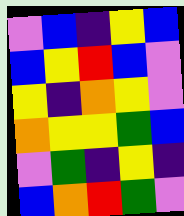[["violet", "blue", "indigo", "yellow", "blue"], ["blue", "yellow", "red", "blue", "violet"], ["yellow", "indigo", "orange", "yellow", "violet"], ["orange", "yellow", "yellow", "green", "blue"], ["violet", "green", "indigo", "yellow", "indigo"], ["blue", "orange", "red", "green", "violet"]]